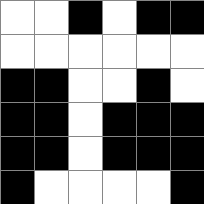[["white", "white", "black", "white", "black", "black"], ["white", "white", "white", "white", "white", "white"], ["black", "black", "white", "white", "black", "white"], ["black", "black", "white", "black", "black", "black"], ["black", "black", "white", "black", "black", "black"], ["black", "white", "white", "white", "white", "black"]]